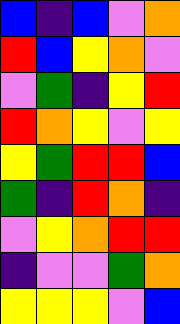[["blue", "indigo", "blue", "violet", "orange"], ["red", "blue", "yellow", "orange", "violet"], ["violet", "green", "indigo", "yellow", "red"], ["red", "orange", "yellow", "violet", "yellow"], ["yellow", "green", "red", "red", "blue"], ["green", "indigo", "red", "orange", "indigo"], ["violet", "yellow", "orange", "red", "red"], ["indigo", "violet", "violet", "green", "orange"], ["yellow", "yellow", "yellow", "violet", "blue"]]